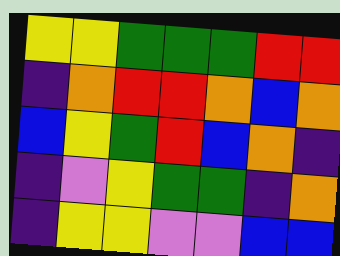[["yellow", "yellow", "green", "green", "green", "red", "red"], ["indigo", "orange", "red", "red", "orange", "blue", "orange"], ["blue", "yellow", "green", "red", "blue", "orange", "indigo"], ["indigo", "violet", "yellow", "green", "green", "indigo", "orange"], ["indigo", "yellow", "yellow", "violet", "violet", "blue", "blue"]]